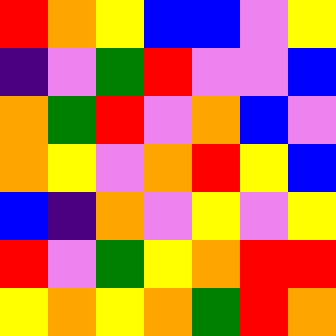[["red", "orange", "yellow", "blue", "blue", "violet", "yellow"], ["indigo", "violet", "green", "red", "violet", "violet", "blue"], ["orange", "green", "red", "violet", "orange", "blue", "violet"], ["orange", "yellow", "violet", "orange", "red", "yellow", "blue"], ["blue", "indigo", "orange", "violet", "yellow", "violet", "yellow"], ["red", "violet", "green", "yellow", "orange", "red", "red"], ["yellow", "orange", "yellow", "orange", "green", "red", "orange"]]